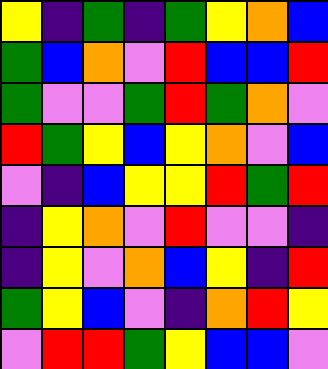[["yellow", "indigo", "green", "indigo", "green", "yellow", "orange", "blue"], ["green", "blue", "orange", "violet", "red", "blue", "blue", "red"], ["green", "violet", "violet", "green", "red", "green", "orange", "violet"], ["red", "green", "yellow", "blue", "yellow", "orange", "violet", "blue"], ["violet", "indigo", "blue", "yellow", "yellow", "red", "green", "red"], ["indigo", "yellow", "orange", "violet", "red", "violet", "violet", "indigo"], ["indigo", "yellow", "violet", "orange", "blue", "yellow", "indigo", "red"], ["green", "yellow", "blue", "violet", "indigo", "orange", "red", "yellow"], ["violet", "red", "red", "green", "yellow", "blue", "blue", "violet"]]